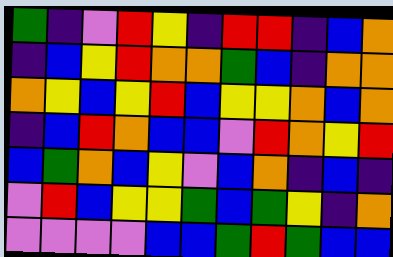[["green", "indigo", "violet", "red", "yellow", "indigo", "red", "red", "indigo", "blue", "orange"], ["indigo", "blue", "yellow", "red", "orange", "orange", "green", "blue", "indigo", "orange", "orange"], ["orange", "yellow", "blue", "yellow", "red", "blue", "yellow", "yellow", "orange", "blue", "orange"], ["indigo", "blue", "red", "orange", "blue", "blue", "violet", "red", "orange", "yellow", "red"], ["blue", "green", "orange", "blue", "yellow", "violet", "blue", "orange", "indigo", "blue", "indigo"], ["violet", "red", "blue", "yellow", "yellow", "green", "blue", "green", "yellow", "indigo", "orange"], ["violet", "violet", "violet", "violet", "blue", "blue", "green", "red", "green", "blue", "blue"]]